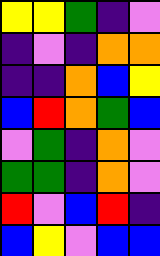[["yellow", "yellow", "green", "indigo", "violet"], ["indigo", "violet", "indigo", "orange", "orange"], ["indigo", "indigo", "orange", "blue", "yellow"], ["blue", "red", "orange", "green", "blue"], ["violet", "green", "indigo", "orange", "violet"], ["green", "green", "indigo", "orange", "violet"], ["red", "violet", "blue", "red", "indigo"], ["blue", "yellow", "violet", "blue", "blue"]]